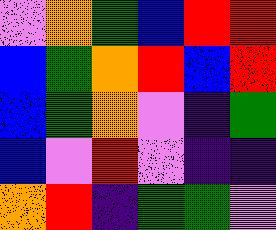[["violet", "orange", "green", "blue", "red", "red"], ["blue", "green", "orange", "red", "blue", "red"], ["blue", "green", "orange", "violet", "indigo", "green"], ["blue", "violet", "red", "violet", "indigo", "indigo"], ["orange", "red", "indigo", "green", "green", "violet"]]